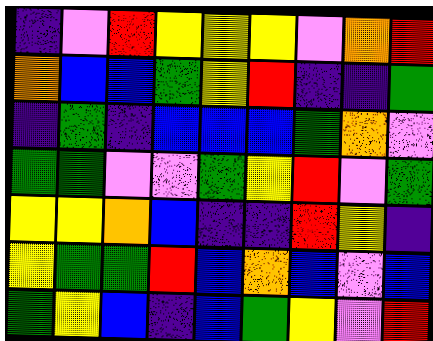[["indigo", "violet", "red", "yellow", "yellow", "yellow", "violet", "orange", "red"], ["orange", "blue", "blue", "green", "yellow", "red", "indigo", "indigo", "green"], ["indigo", "green", "indigo", "blue", "blue", "blue", "green", "orange", "violet"], ["green", "green", "violet", "violet", "green", "yellow", "red", "violet", "green"], ["yellow", "yellow", "orange", "blue", "indigo", "indigo", "red", "yellow", "indigo"], ["yellow", "green", "green", "red", "blue", "orange", "blue", "violet", "blue"], ["green", "yellow", "blue", "indigo", "blue", "green", "yellow", "violet", "red"]]